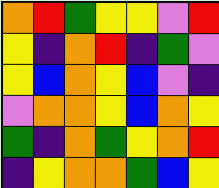[["orange", "red", "green", "yellow", "yellow", "violet", "red"], ["yellow", "indigo", "orange", "red", "indigo", "green", "violet"], ["yellow", "blue", "orange", "yellow", "blue", "violet", "indigo"], ["violet", "orange", "orange", "yellow", "blue", "orange", "yellow"], ["green", "indigo", "orange", "green", "yellow", "orange", "red"], ["indigo", "yellow", "orange", "orange", "green", "blue", "yellow"]]